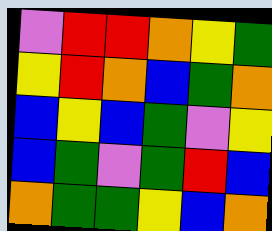[["violet", "red", "red", "orange", "yellow", "green"], ["yellow", "red", "orange", "blue", "green", "orange"], ["blue", "yellow", "blue", "green", "violet", "yellow"], ["blue", "green", "violet", "green", "red", "blue"], ["orange", "green", "green", "yellow", "blue", "orange"]]